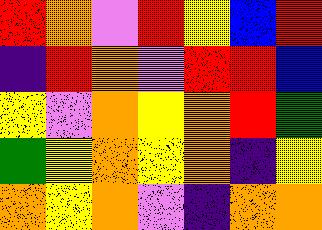[["red", "orange", "violet", "red", "yellow", "blue", "red"], ["indigo", "red", "orange", "violet", "red", "red", "blue"], ["yellow", "violet", "orange", "yellow", "orange", "red", "green"], ["green", "yellow", "orange", "yellow", "orange", "indigo", "yellow"], ["orange", "yellow", "orange", "violet", "indigo", "orange", "orange"]]